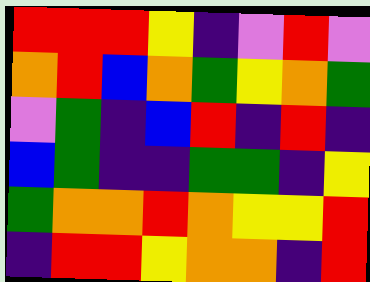[["red", "red", "red", "yellow", "indigo", "violet", "red", "violet"], ["orange", "red", "blue", "orange", "green", "yellow", "orange", "green"], ["violet", "green", "indigo", "blue", "red", "indigo", "red", "indigo"], ["blue", "green", "indigo", "indigo", "green", "green", "indigo", "yellow"], ["green", "orange", "orange", "red", "orange", "yellow", "yellow", "red"], ["indigo", "red", "red", "yellow", "orange", "orange", "indigo", "red"]]